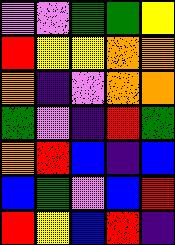[["violet", "violet", "green", "green", "yellow"], ["red", "yellow", "yellow", "orange", "orange"], ["orange", "indigo", "violet", "orange", "orange"], ["green", "violet", "indigo", "red", "green"], ["orange", "red", "blue", "indigo", "blue"], ["blue", "green", "violet", "blue", "red"], ["red", "yellow", "blue", "red", "indigo"]]